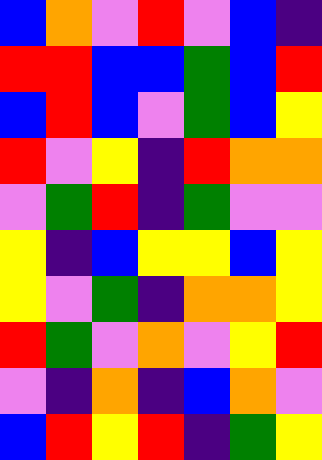[["blue", "orange", "violet", "red", "violet", "blue", "indigo"], ["red", "red", "blue", "blue", "green", "blue", "red"], ["blue", "red", "blue", "violet", "green", "blue", "yellow"], ["red", "violet", "yellow", "indigo", "red", "orange", "orange"], ["violet", "green", "red", "indigo", "green", "violet", "violet"], ["yellow", "indigo", "blue", "yellow", "yellow", "blue", "yellow"], ["yellow", "violet", "green", "indigo", "orange", "orange", "yellow"], ["red", "green", "violet", "orange", "violet", "yellow", "red"], ["violet", "indigo", "orange", "indigo", "blue", "orange", "violet"], ["blue", "red", "yellow", "red", "indigo", "green", "yellow"]]